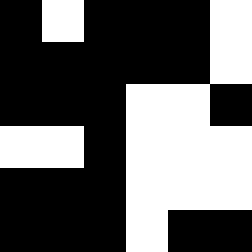[["black", "white", "black", "black", "black", "white"], ["black", "black", "black", "black", "black", "white"], ["black", "black", "black", "white", "white", "black"], ["white", "white", "black", "white", "white", "white"], ["black", "black", "black", "white", "white", "white"], ["black", "black", "black", "white", "black", "black"]]